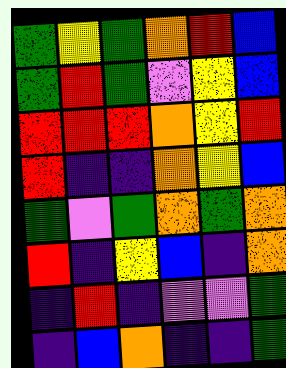[["green", "yellow", "green", "orange", "red", "blue"], ["green", "red", "green", "violet", "yellow", "blue"], ["red", "red", "red", "orange", "yellow", "red"], ["red", "indigo", "indigo", "orange", "yellow", "blue"], ["green", "violet", "green", "orange", "green", "orange"], ["red", "indigo", "yellow", "blue", "indigo", "orange"], ["indigo", "red", "indigo", "violet", "violet", "green"], ["indigo", "blue", "orange", "indigo", "indigo", "green"]]